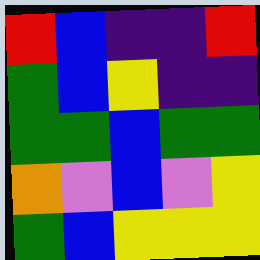[["red", "blue", "indigo", "indigo", "red"], ["green", "blue", "yellow", "indigo", "indigo"], ["green", "green", "blue", "green", "green"], ["orange", "violet", "blue", "violet", "yellow"], ["green", "blue", "yellow", "yellow", "yellow"]]